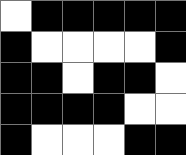[["white", "black", "black", "black", "black", "black"], ["black", "white", "white", "white", "white", "black"], ["black", "black", "white", "black", "black", "white"], ["black", "black", "black", "black", "white", "white"], ["black", "white", "white", "white", "black", "black"]]